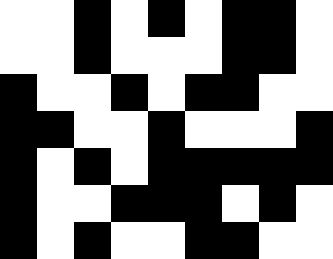[["white", "white", "black", "white", "black", "white", "black", "black", "white"], ["white", "white", "black", "white", "white", "white", "black", "black", "white"], ["black", "white", "white", "black", "white", "black", "black", "white", "white"], ["black", "black", "white", "white", "black", "white", "white", "white", "black"], ["black", "white", "black", "white", "black", "black", "black", "black", "black"], ["black", "white", "white", "black", "black", "black", "white", "black", "white"], ["black", "white", "black", "white", "white", "black", "black", "white", "white"]]